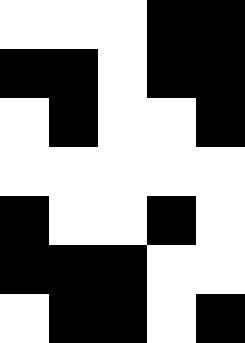[["white", "white", "white", "black", "black"], ["black", "black", "white", "black", "black"], ["white", "black", "white", "white", "black"], ["white", "white", "white", "white", "white"], ["black", "white", "white", "black", "white"], ["black", "black", "black", "white", "white"], ["white", "black", "black", "white", "black"]]